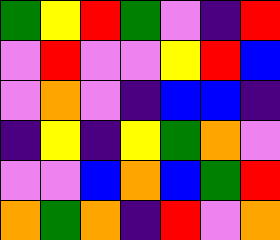[["green", "yellow", "red", "green", "violet", "indigo", "red"], ["violet", "red", "violet", "violet", "yellow", "red", "blue"], ["violet", "orange", "violet", "indigo", "blue", "blue", "indigo"], ["indigo", "yellow", "indigo", "yellow", "green", "orange", "violet"], ["violet", "violet", "blue", "orange", "blue", "green", "red"], ["orange", "green", "orange", "indigo", "red", "violet", "orange"]]